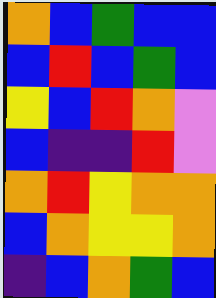[["orange", "blue", "green", "blue", "blue"], ["blue", "red", "blue", "green", "blue"], ["yellow", "blue", "red", "orange", "violet"], ["blue", "indigo", "indigo", "red", "violet"], ["orange", "red", "yellow", "orange", "orange"], ["blue", "orange", "yellow", "yellow", "orange"], ["indigo", "blue", "orange", "green", "blue"]]